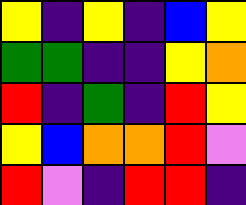[["yellow", "indigo", "yellow", "indigo", "blue", "yellow"], ["green", "green", "indigo", "indigo", "yellow", "orange"], ["red", "indigo", "green", "indigo", "red", "yellow"], ["yellow", "blue", "orange", "orange", "red", "violet"], ["red", "violet", "indigo", "red", "red", "indigo"]]